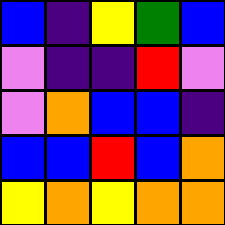[["blue", "indigo", "yellow", "green", "blue"], ["violet", "indigo", "indigo", "red", "violet"], ["violet", "orange", "blue", "blue", "indigo"], ["blue", "blue", "red", "blue", "orange"], ["yellow", "orange", "yellow", "orange", "orange"]]